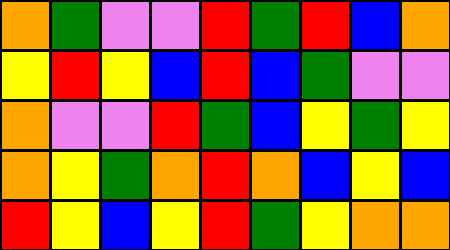[["orange", "green", "violet", "violet", "red", "green", "red", "blue", "orange"], ["yellow", "red", "yellow", "blue", "red", "blue", "green", "violet", "violet"], ["orange", "violet", "violet", "red", "green", "blue", "yellow", "green", "yellow"], ["orange", "yellow", "green", "orange", "red", "orange", "blue", "yellow", "blue"], ["red", "yellow", "blue", "yellow", "red", "green", "yellow", "orange", "orange"]]